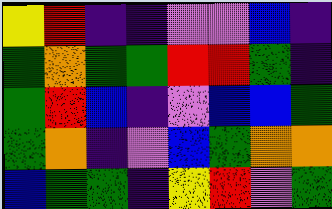[["yellow", "red", "indigo", "indigo", "violet", "violet", "blue", "indigo"], ["green", "orange", "green", "green", "red", "red", "green", "indigo"], ["green", "red", "blue", "indigo", "violet", "blue", "blue", "green"], ["green", "orange", "indigo", "violet", "blue", "green", "orange", "orange"], ["blue", "green", "green", "indigo", "yellow", "red", "violet", "green"]]